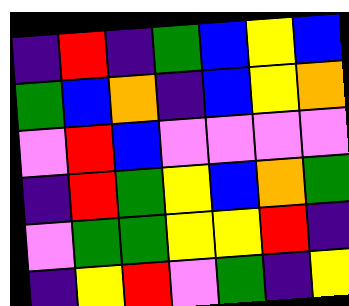[["indigo", "red", "indigo", "green", "blue", "yellow", "blue"], ["green", "blue", "orange", "indigo", "blue", "yellow", "orange"], ["violet", "red", "blue", "violet", "violet", "violet", "violet"], ["indigo", "red", "green", "yellow", "blue", "orange", "green"], ["violet", "green", "green", "yellow", "yellow", "red", "indigo"], ["indigo", "yellow", "red", "violet", "green", "indigo", "yellow"]]